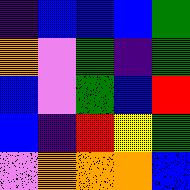[["indigo", "blue", "blue", "blue", "green"], ["orange", "violet", "green", "indigo", "green"], ["blue", "violet", "green", "blue", "red"], ["blue", "indigo", "red", "yellow", "green"], ["violet", "orange", "orange", "orange", "blue"]]